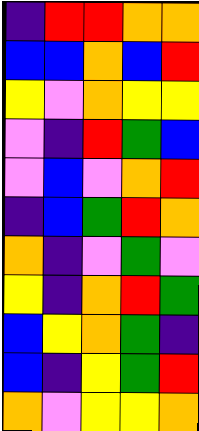[["indigo", "red", "red", "orange", "orange"], ["blue", "blue", "orange", "blue", "red"], ["yellow", "violet", "orange", "yellow", "yellow"], ["violet", "indigo", "red", "green", "blue"], ["violet", "blue", "violet", "orange", "red"], ["indigo", "blue", "green", "red", "orange"], ["orange", "indigo", "violet", "green", "violet"], ["yellow", "indigo", "orange", "red", "green"], ["blue", "yellow", "orange", "green", "indigo"], ["blue", "indigo", "yellow", "green", "red"], ["orange", "violet", "yellow", "yellow", "orange"]]